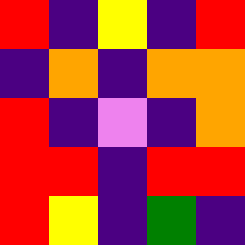[["red", "indigo", "yellow", "indigo", "red"], ["indigo", "orange", "indigo", "orange", "orange"], ["red", "indigo", "violet", "indigo", "orange"], ["red", "red", "indigo", "red", "red"], ["red", "yellow", "indigo", "green", "indigo"]]